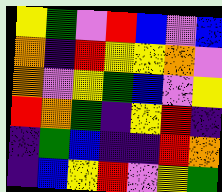[["yellow", "green", "violet", "red", "blue", "violet", "blue"], ["orange", "indigo", "red", "yellow", "yellow", "orange", "violet"], ["orange", "violet", "yellow", "green", "blue", "violet", "yellow"], ["red", "orange", "green", "indigo", "yellow", "red", "indigo"], ["indigo", "green", "blue", "indigo", "indigo", "red", "orange"], ["indigo", "blue", "yellow", "red", "violet", "yellow", "green"]]